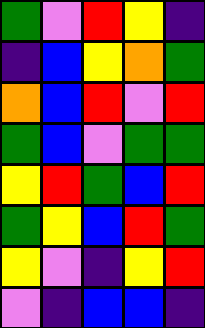[["green", "violet", "red", "yellow", "indigo"], ["indigo", "blue", "yellow", "orange", "green"], ["orange", "blue", "red", "violet", "red"], ["green", "blue", "violet", "green", "green"], ["yellow", "red", "green", "blue", "red"], ["green", "yellow", "blue", "red", "green"], ["yellow", "violet", "indigo", "yellow", "red"], ["violet", "indigo", "blue", "blue", "indigo"]]